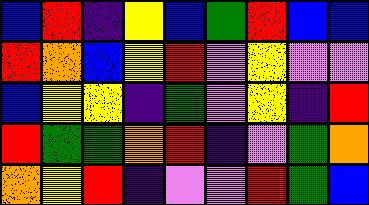[["blue", "red", "indigo", "yellow", "blue", "green", "red", "blue", "blue"], ["red", "orange", "blue", "yellow", "red", "violet", "yellow", "violet", "violet"], ["blue", "yellow", "yellow", "indigo", "green", "violet", "yellow", "indigo", "red"], ["red", "green", "green", "orange", "red", "indigo", "violet", "green", "orange"], ["orange", "yellow", "red", "indigo", "violet", "violet", "red", "green", "blue"]]